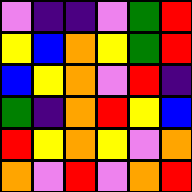[["violet", "indigo", "indigo", "violet", "green", "red"], ["yellow", "blue", "orange", "yellow", "green", "red"], ["blue", "yellow", "orange", "violet", "red", "indigo"], ["green", "indigo", "orange", "red", "yellow", "blue"], ["red", "yellow", "orange", "yellow", "violet", "orange"], ["orange", "violet", "red", "violet", "orange", "red"]]